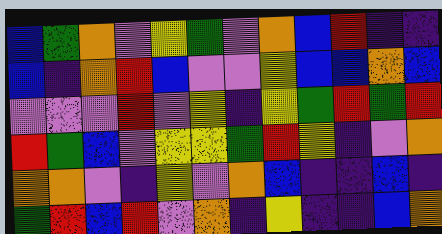[["blue", "green", "orange", "violet", "yellow", "green", "violet", "orange", "blue", "red", "indigo", "indigo"], ["blue", "indigo", "orange", "red", "blue", "violet", "violet", "yellow", "blue", "blue", "orange", "blue"], ["violet", "violet", "violet", "red", "violet", "yellow", "indigo", "yellow", "green", "red", "green", "red"], ["red", "green", "blue", "violet", "yellow", "yellow", "green", "red", "yellow", "indigo", "violet", "orange"], ["orange", "orange", "violet", "indigo", "yellow", "violet", "orange", "blue", "indigo", "indigo", "blue", "indigo"], ["green", "red", "blue", "red", "violet", "orange", "indigo", "yellow", "indigo", "indigo", "blue", "orange"]]